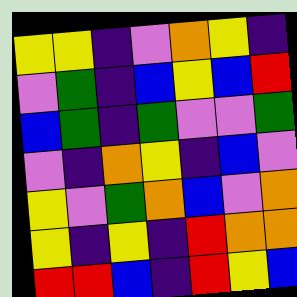[["yellow", "yellow", "indigo", "violet", "orange", "yellow", "indigo"], ["violet", "green", "indigo", "blue", "yellow", "blue", "red"], ["blue", "green", "indigo", "green", "violet", "violet", "green"], ["violet", "indigo", "orange", "yellow", "indigo", "blue", "violet"], ["yellow", "violet", "green", "orange", "blue", "violet", "orange"], ["yellow", "indigo", "yellow", "indigo", "red", "orange", "orange"], ["red", "red", "blue", "indigo", "red", "yellow", "blue"]]